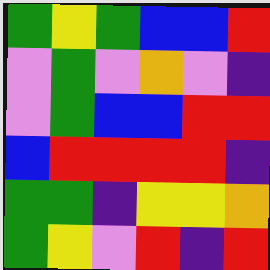[["green", "yellow", "green", "blue", "blue", "red"], ["violet", "green", "violet", "orange", "violet", "indigo"], ["violet", "green", "blue", "blue", "red", "red"], ["blue", "red", "red", "red", "red", "indigo"], ["green", "green", "indigo", "yellow", "yellow", "orange"], ["green", "yellow", "violet", "red", "indigo", "red"]]